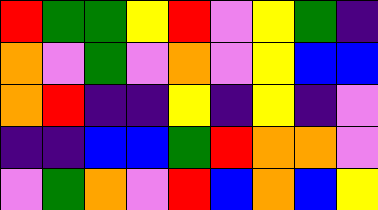[["red", "green", "green", "yellow", "red", "violet", "yellow", "green", "indigo"], ["orange", "violet", "green", "violet", "orange", "violet", "yellow", "blue", "blue"], ["orange", "red", "indigo", "indigo", "yellow", "indigo", "yellow", "indigo", "violet"], ["indigo", "indigo", "blue", "blue", "green", "red", "orange", "orange", "violet"], ["violet", "green", "orange", "violet", "red", "blue", "orange", "blue", "yellow"]]